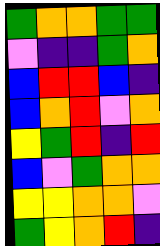[["green", "orange", "orange", "green", "green"], ["violet", "indigo", "indigo", "green", "orange"], ["blue", "red", "red", "blue", "indigo"], ["blue", "orange", "red", "violet", "orange"], ["yellow", "green", "red", "indigo", "red"], ["blue", "violet", "green", "orange", "orange"], ["yellow", "yellow", "orange", "orange", "violet"], ["green", "yellow", "orange", "red", "indigo"]]